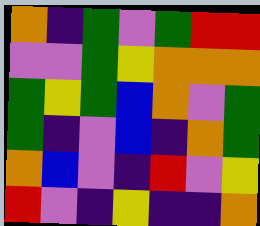[["orange", "indigo", "green", "violet", "green", "red", "red"], ["violet", "violet", "green", "yellow", "orange", "orange", "orange"], ["green", "yellow", "green", "blue", "orange", "violet", "green"], ["green", "indigo", "violet", "blue", "indigo", "orange", "green"], ["orange", "blue", "violet", "indigo", "red", "violet", "yellow"], ["red", "violet", "indigo", "yellow", "indigo", "indigo", "orange"]]